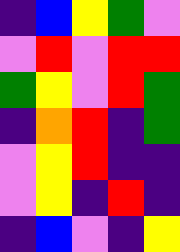[["indigo", "blue", "yellow", "green", "violet"], ["violet", "red", "violet", "red", "red"], ["green", "yellow", "violet", "red", "green"], ["indigo", "orange", "red", "indigo", "green"], ["violet", "yellow", "red", "indigo", "indigo"], ["violet", "yellow", "indigo", "red", "indigo"], ["indigo", "blue", "violet", "indigo", "yellow"]]